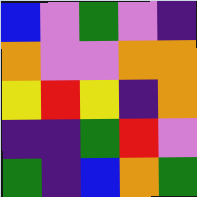[["blue", "violet", "green", "violet", "indigo"], ["orange", "violet", "violet", "orange", "orange"], ["yellow", "red", "yellow", "indigo", "orange"], ["indigo", "indigo", "green", "red", "violet"], ["green", "indigo", "blue", "orange", "green"]]